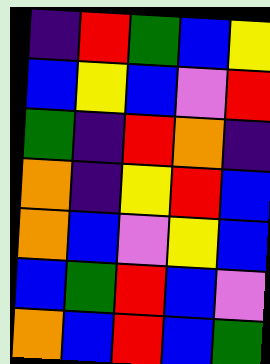[["indigo", "red", "green", "blue", "yellow"], ["blue", "yellow", "blue", "violet", "red"], ["green", "indigo", "red", "orange", "indigo"], ["orange", "indigo", "yellow", "red", "blue"], ["orange", "blue", "violet", "yellow", "blue"], ["blue", "green", "red", "blue", "violet"], ["orange", "blue", "red", "blue", "green"]]